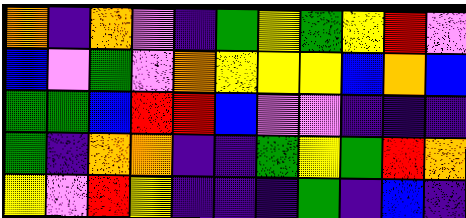[["orange", "indigo", "orange", "violet", "indigo", "green", "yellow", "green", "yellow", "red", "violet"], ["blue", "violet", "green", "violet", "orange", "yellow", "yellow", "yellow", "blue", "orange", "blue"], ["green", "green", "blue", "red", "red", "blue", "violet", "violet", "indigo", "indigo", "indigo"], ["green", "indigo", "orange", "orange", "indigo", "indigo", "green", "yellow", "green", "red", "orange"], ["yellow", "violet", "red", "yellow", "indigo", "indigo", "indigo", "green", "indigo", "blue", "indigo"]]